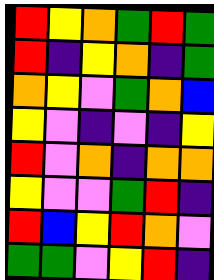[["red", "yellow", "orange", "green", "red", "green"], ["red", "indigo", "yellow", "orange", "indigo", "green"], ["orange", "yellow", "violet", "green", "orange", "blue"], ["yellow", "violet", "indigo", "violet", "indigo", "yellow"], ["red", "violet", "orange", "indigo", "orange", "orange"], ["yellow", "violet", "violet", "green", "red", "indigo"], ["red", "blue", "yellow", "red", "orange", "violet"], ["green", "green", "violet", "yellow", "red", "indigo"]]